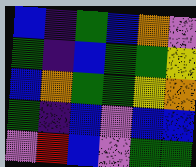[["blue", "indigo", "green", "blue", "orange", "violet"], ["green", "indigo", "blue", "green", "green", "yellow"], ["blue", "orange", "green", "green", "yellow", "orange"], ["green", "indigo", "blue", "violet", "blue", "blue"], ["violet", "red", "blue", "violet", "green", "green"]]